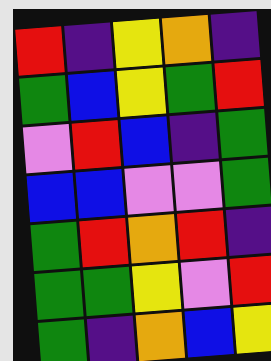[["red", "indigo", "yellow", "orange", "indigo"], ["green", "blue", "yellow", "green", "red"], ["violet", "red", "blue", "indigo", "green"], ["blue", "blue", "violet", "violet", "green"], ["green", "red", "orange", "red", "indigo"], ["green", "green", "yellow", "violet", "red"], ["green", "indigo", "orange", "blue", "yellow"]]